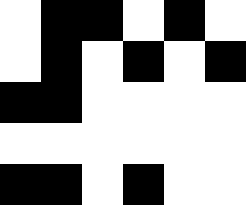[["white", "black", "black", "white", "black", "white"], ["white", "black", "white", "black", "white", "black"], ["black", "black", "white", "white", "white", "white"], ["white", "white", "white", "white", "white", "white"], ["black", "black", "white", "black", "white", "white"]]